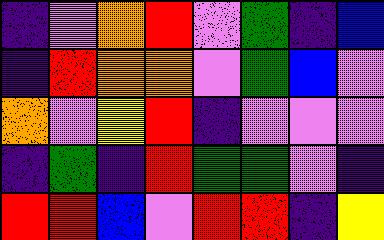[["indigo", "violet", "orange", "red", "violet", "green", "indigo", "blue"], ["indigo", "red", "orange", "orange", "violet", "green", "blue", "violet"], ["orange", "violet", "yellow", "red", "indigo", "violet", "violet", "violet"], ["indigo", "green", "indigo", "red", "green", "green", "violet", "indigo"], ["red", "red", "blue", "violet", "red", "red", "indigo", "yellow"]]